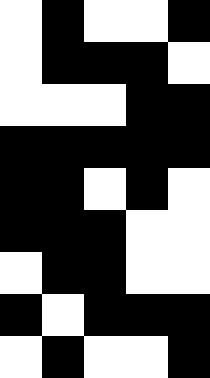[["white", "black", "white", "white", "black"], ["white", "black", "black", "black", "white"], ["white", "white", "white", "black", "black"], ["black", "black", "black", "black", "black"], ["black", "black", "white", "black", "white"], ["black", "black", "black", "white", "white"], ["white", "black", "black", "white", "white"], ["black", "white", "black", "black", "black"], ["white", "black", "white", "white", "black"]]